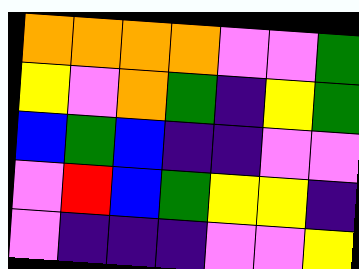[["orange", "orange", "orange", "orange", "violet", "violet", "green"], ["yellow", "violet", "orange", "green", "indigo", "yellow", "green"], ["blue", "green", "blue", "indigo", "indigo", "violet", "violet"], ["violet", "red", "blue", "green", "yellow", "yellow", "indigo"], ["violet", "indigo", "indigo", "indigo", "violet", "violet", "yellow"]]